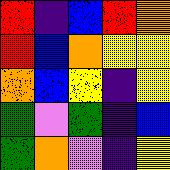[["red", "indigo", "blue", "red", "orange"], ["red", "blue", "orange", "yellow", "yellow"], ["orange", "blue", "yellow", "indigo", "yellow"], ["green", "violet", "green", "indigo", "blue"], ["green", "orange", "violet", "indigo", "yellow"]]